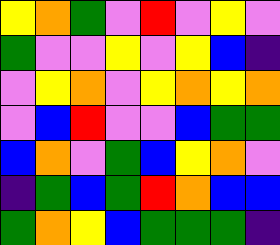[["yellow", "orange", "green", "violet", "red", "violet", "yellow", "violet"], ["green", "violet", "violet", "yellow", "violet", "yellow", "blue", "indigo"], ["violet", "yellow", "orange", "violet", "yellow", "orange", "yellow", "orange"], ["violet", "blue", "red", "violet", "violet", "blue", "green", "green"], ["blue", "orange", "violet", "green", "blue", "yellow", "orange", "violet"], ["indigo", "green", "blue", "green", "red", "orange", "blue", "blue"], ["green", "orange", "yellow", "blue", "green", "green", "green", "indigo"]]